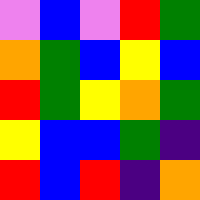[["violet", "blue", "violet", "red", "green"], ["orange", "green", "blue", "yellow", "blue"], ["red", "green", "yellow", "orange", "green"], ["yellow", "blue", "blue", "green", "indigo"], ["red", "blue", "red", "indigo", "orange"]]